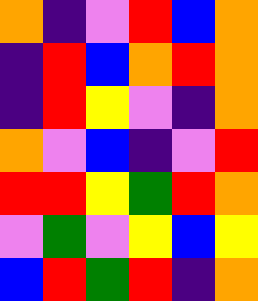[["orange", "indigo", "violet", "red", "blue", "orange"], ["indigo", "red", "blue", "orange", "red", "orange"], ["indigo", "red", "yellow", "violet", "indigo", "orange"], ["orange", "violet", "blue", "indigo", "violet", "red"], ["red", "red", "yellow", "green", "red", "orange"], ["violet", "green", "violet", "yellow", "blue", "yellow"], ["blue", "red", "green", "red", "indigo", "orange"]]